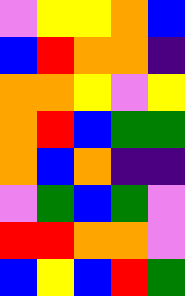[["violet", "yellow", "yellow", "orange", "blue"], ["blue", "red", "orange", "orange", "indigo"], ["orange", "orange", "yellow", "violet", "yellow"], ["orange", "red", "blue", "green", "green"], ["orange", "blue", "orange", "indigo", "indigo"], ["violet", "green", "blue", "green", "violet"], ["red", "red", "orange", "orange", "violet"], ["blue", "yellow", "blue", "red", "green"]]